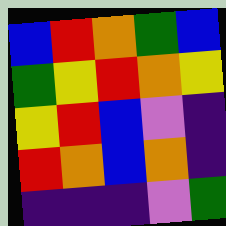[["blue", "red", "orange", "green", "blue"], ["green", "yellow", "red", "orange", "yellow"], ["yellow", "red", "blue", "violet", "indigo"], ["red", "orange", "blue", "orange", "indigo"], ["indigo", "indigo", "indigo", "violet", "green"]]